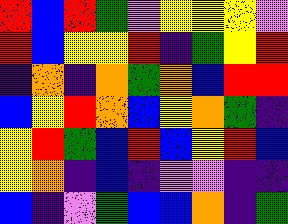[["red", "blue", "red", "green", "violet", "yellow", "yellow", "yellow", "violet"], ["red", "blue", "yellow", "yellow", "red", "indigo", "green", "yellow", "red"], ["indigo", "orange", "indigo", "orange", "green", "orange", "blue", "red", "red"], ["blue", "yellow", "red", "orange", "blue", "yellow", "orange", "green", "indigo"], ["yellow", "red", "green", "blue", "red", "blue", "yellow", "red", "blue"], ["yellow", "orange", "indigo", "blue", "indigo", "violet", "violet", "indigo", "indigo"], ["blue", "indigo", "violet", "green", "blue", "blue", "orange", "indigo", "green"]]